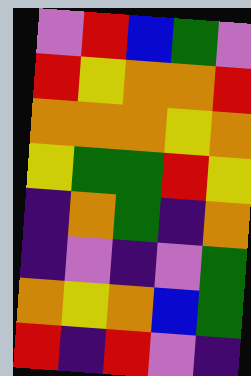[["violet", "red", "blue", "green", "violet"], ["red", "yellow", "orange", "orange", "red"], ["orange", "orange", "orange", "yellow", "orange"], ["yellow", "green", "green", "red", "yellow"], ["indigo", "orange", "green", "indigo", "orange"], ["indigo", "violet", "indigo", "violet", "green"], ["orange", "yellow", "orange", "blue", "green"], ["red", "indigo", "red", "violet", "indigo"]]